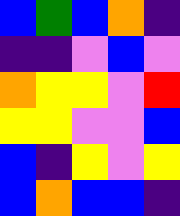[["blue", "green", "blue", "orange", "indigo"], ["indigo", "indigo", "violet", "blue", "violet"], ["orange", "yellow", "yellow", "violet", "red"], ["yellow", "yellow", "violet", "violet", "blue"], ["blue", "indigo", "yellow", "violet", "yellow"], ["blue", "orange", "blue", "blue", "indigo"]]